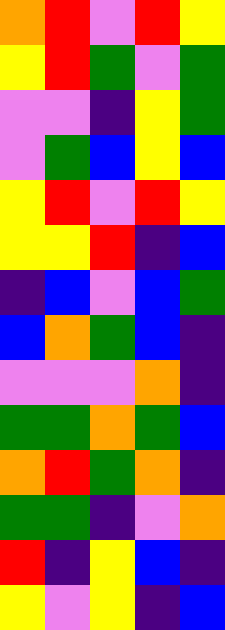[["orange", "red", "violet", "red", "yellow"], ["yellow", "red", "green", "violet", "green"], ["violet", "violet", "indigo", "yellow", "green"], ["violet", "green", "blue", "yellow", "blue"], ["yellow", "red", "violet", "red", "yellow"], ["yellow", "yellow", "red", "indigo", "blue"], ["indigo", "blue", "violet", "blue", "green"], ["blue", "orange", "green", "blue", "indigo"], ["violet", "violet", "violet", "orange", "indigo"], ["green", "green", "orange", "green", "blue"], ["orange", "red", "green", "orange", "indigo"], ["green", "green", "indigo", "violet", "orange"], ["red", "indigo", "yellow", "blue", "indigo"], ["yellow", "violet", "yellow", "indigo", "blue"]]